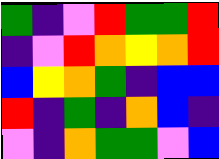[["green", "indigo", "violet", "red", "green", "green", "red"], ["indigo", "violet", "red", "orange", "yellow", "orange", "red"], ["blue", "yellow", "orange", "green", "indigo", "blue", "blue"], ["red", "indigo", "green", "indigo", "orange", "blue", "indigo"], ["violet", "indigo", "orange", "green", "green", "violet", "blue"]]